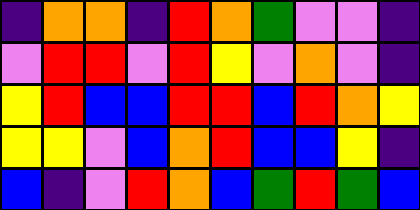[["indigo", "orange", "orange", "indigo", "red", "orange", "green", "violet", "violet", "indigo"], ["violet", "red", "red", "violet", "red", "yellow", "violet", "orange", "violet", "indigo"], ["yellow", "red", "blue", "blue", "red", "red", "blue", "red", "orange", "yellow"], ["yellow", "yellow", "violet", "blue", "orange", "red", "blue", "blue", "yellow", "indigo"], ["blue", "indigo", "violet", "red", "orange", "blue", "green", "red", "green", "blue"]]